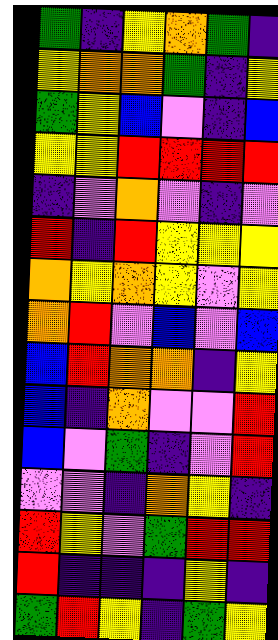[["green", "indigo", "yellow", "orange", "green", "indigo"], ["yellow", "orange", "orange", "green", "indigo", "yellow"], ["green", "yellow", "blue", "violet", "indigo", "blue"], ["yellow", "yellow", "red", "red", "red", "red"], ["indigo", "violet", "orange", "violet", "indigo", "violet"], ["red", "indigo", "red", "yellow", "yellow", "yellow"], ["orange", "yellow", "orange", "yellow", "violet", "yellow"], ["orange", "red", "violet", "blue", "violet", "blue"], ["blue", "red", "orange", "orange", "indigo", "yellow"], ["blue", "indigo", "orange", "violet", "violet", "red"], ["blue", "violet", "green", "indigo", "violet", "red"], ["violet", "violet", "indigo", "orange", "yellow", "indigo"], ["red", "yellow", "violet", "green", "red", "red"], ["red", "indigo", "indigo", "indigo", "yellow", "indigo"], ["green", "red", "yellow", "indigo", "green", "yellow"]]